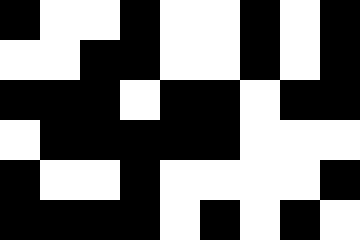[["black", "white", "white", "black", "white", "white", "black", "white", "black"], ["white", "white", "black", "black", "white", "white", "black", "white", "black"], ["black", "black", "black", "white", "black", "black", "white", "black", "black"], ["white", "black", "black", "black", "black", "black", "white", "white", "white"], ["black", "white", "white", "black", "white", "white", "white", "white", "black"], ["black", "black", "black", "black", "white", "black", "white", "black", "white"]]